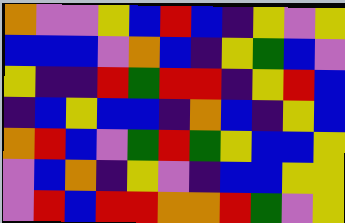[["orange", "violet", "violet", "yellow", "blue", "red", "blue", "indigo", "yellow", "violet", "yellow"], ["blue", "blue", "blue", "violet", "orange", "blue", "indigo", "yellow", "green", "blue", "violet"], ["yellow", "indigo", "indigo", "red", "green", "red", "red", "indigo", "yellow", "red", "blue"], ["indigo", "blue", "yellow", "blue", "blue", "indigo", "orange", "blue", "indigo", "yellow", "blue"], ["orange", "red", "blue", "violet", "green", "red", "green", "yellow", "blue", "blue", "yellow"], ["violet", "blue", "orange", "indigo", "yellow", "violet", "indigo", "blue", "blue", "yellow", "yellow"], ["violet", "red", "blue", "red", "red", "orange", "orange", "red", "green", "violet", "yellow"]]